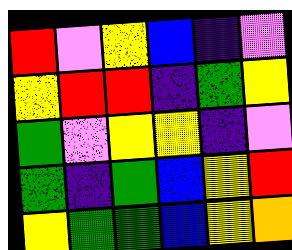[["red", "violet", "yellow", "blue", "indigo", "violet"], ["yellow", "red", "red", "indigo", "green", "yellow"], ["green", "violet", "yellow", "yellow", "indigo", "violet"], ["green", "indigo", "green", "blue", "yellow", "red"], ["yellow", "green", "green", "blue", "yellow", "orange"]]